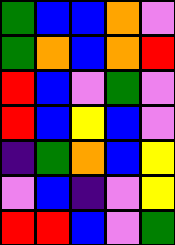[["green", "blue", "blue", "orange", "violet"], ["green", "orange", "blue", "orange", "red"], ["red", "blue", "violet", "green", "violet"], ["red", "blue", "yellow", "blue", "violet"], ["indigo", "green", "orange", "blue", "yellow"], ["violet", "blue", "indigo", "violet", "yellow"], ["red", "red", "blue", "violet", "green"]]